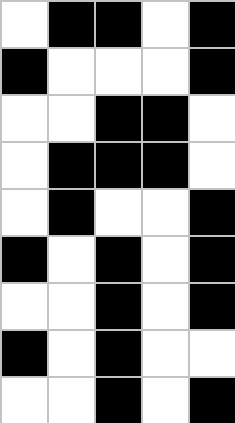[["white", "black", "black", "white", "black"], ["black", "white", "white", "white", "black"], ["white", "white", "black", "black", "white"], ["white", "black", "black", "black", "white"], ["white", "black", "white", "white", "black"], ["black", "white", "black", "white", "black"], ["white", "white", "black", "white", "black"], ["black", "white", "black", "white", "white"], ["white", "white", "black", "white", "black"]]